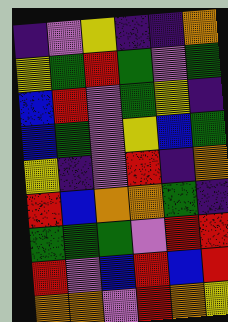[["indigo", "violet", "yellow", "indigo", "indigo", "orange"], ["yellow", "green", "red", "green", "violet", "green"], ["blue", "red", "violet", "green", "yellow", "indigo"], ["blue", "green", "violet", "yellow", "blue", "green"], ["yellow", "indigo", "violet", "red", "indigo", "orange"], ["red", "blue", "orange", "orange", "green", "indigo"], ["green", "green", "green", "violet", "red", "red"], ["red", "violet", "blue", "red", "blue", "red"], ["orange", "orange", "violet", "red", "orange", "yellow"]]